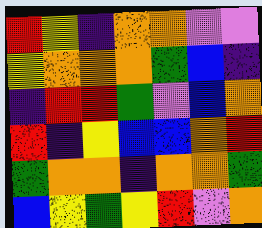[["red", "yellow", "indigo", "orange", "orange", "violet", "violet"], ["yellow", "orange", "orange", "orange", "green", "blue", "indigo"], ["indigo", "red", "red", "green", "violet", "blue", "orange"], ["red", "indigo", "yellow", "blue", "blue", "orange", "red"], ["green", "orange", "orange", "indigo", "orange", "orange", "green"], ["blue", "yellow", "green", "yellow", "red", "violet", "orange"]]